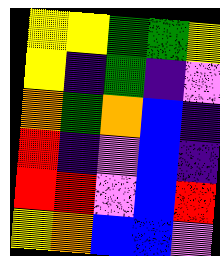[["yellow", "yellow", "green", "green", "yellow"], ["yellow", "indigo", "green", "indigo", "violet"], ["orange", "green", "orange", "blue", "indigo"], ["red", "indigo", "violet", "blue", "indigo"], ["red", "red", "violet", "blue", "red"], ["yellow", "orange", "blue", "blue", "violet"]]